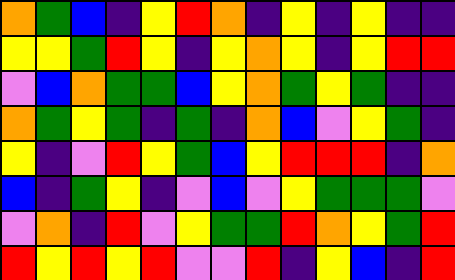[["orange", "green", "blue", "indigo", "yellow", "red", "orange", "indigo", "yellow", "indigo", "yellow", "indigo", "indigo"], ["yellow", "yellow", "green", "red", "yellow", "indigo", "yellow", "orange", "yellow", "indigo", "yellow", "red", "red"], ["violet", "blue", "orange", "green", "green", "blue", "yellow", "orange", "green", "yellow", "green", "indigo", "indigo"], ["orange", "green", "yellow", "green", "indigo", "green", "indigo", "orange", "blue", "violet", "yellow", "green", "indigo"], ["yellow", "indigo", "violet", "red", "yellow", "green", "blue", "yellow", "red", "red", "red", "indigo", "orange"], ["blue", "indigo", "green", "yellow", "indigo", "violet", "blue", "violet", "yellow", "green", "green", "green", "violet"], ["violet", "orange", "indigo", "red", "violet", "yellow", "green", "green", "red", "orange", "yellow", "green", "red"], ["red", "yellow", "red", "yellow", "red", "violet", "violet", "red", "indigo", "yellow", "blue", "indigo", "red"]]